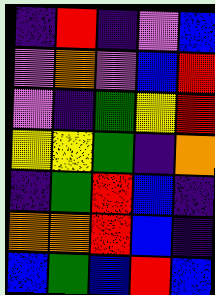[["indigo", "red", "indigo", "violet", "blue"], ["violet", "orange", "violet", "blue", "red"], ["violet", "indigo", "green", "yellow", "red"], ["yellow", "yellow", "green", "indigo", "orange"], ["indigo", "green", "red", "blue", "indigo"], ["orange", "orange", "red", "blue", "indigo"], ["blue", "green", "blue", "red", "blue"]]